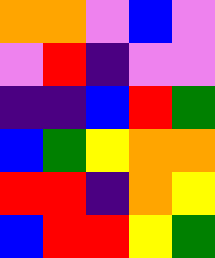[["orange", "orange", "violet", "blue", "violet"], ["violet", "red", "indigo", "violet", "violet"], ["indigo", "indigo", "blue", "red", "green"], ["blue", "green", "yellow", "orange", "orange"], ["red", "red", "indigo", "orange", "yellow"], ["blue", "red", "red", "yellow", "green"]]